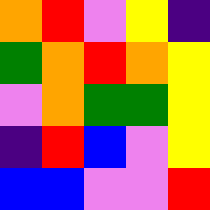[["orange", "red", "violet", "yellow", "indigo"], ["green", "orange", "red", "orange", "yellow"], ["violet", "orange", "green", "green", "yellow"], ["indigo", "red", "blue", "violet", "yellow"], ["blue", "blue", "violet", "violet", "red"]]